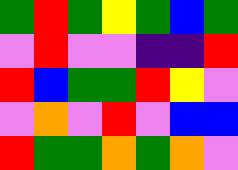[["green", "red", "green", "yellow", "green", "blue", "green"], ["violet", "red", "violet", "violet", "indigo", "indigo", "red"], ["red", "blue", "green", "green", "red", "yellow", "violet"], ["violet", "orange", "violet", "red", "violet", "blue", "blue"], ["red", "green", "green", "orange", "green", "orange", "violet"]]